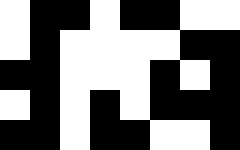[["white", "black", "black", "white", "black", "black", "white", "white"], ["white", "black", "white", "white", "white", "white", "black", "black"], ["black", "black", "white", "white", "white", "black", "white", "black"], ["white", "black", "white", "black", "white", "black", "black", "black"], ["black", "black", "white", "black", "black", "white", "white", "black"]]